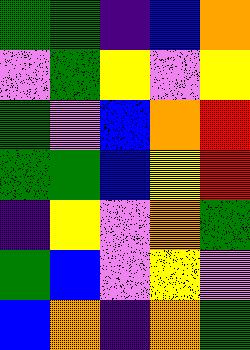[["green", "green", "indigo", "blue", "orange"], ["violet", "green", "yellow", "violet", "yellow"], ["green", "violet", "blue", "orange", "red"], ["green", "green", "blue", "yellow", "red"], ["indigo", "yellow", "violet", "orange", "green"], ["green", "blue", "violet", "yellow", "violet"], ["blue", "orange", "indigo", "orange", "green"]]